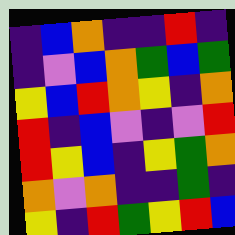[["indigo", "blue", "orange", "indigo", "indigo", "red", "indigo"], ["indigo", "violet", "blue", "orange", "green", "blue", "green"], ["yellow", "blue", "red", "orange", "yellow", "indigo", "orange"], ["red", "indigo", "blue", "violet", "indigo", "violet", "red"], ["red", "yellow", "blue", "indigo", "yellow", "green", "orange"], ["orange", "violet", "orange", "indigo", "indigo", "green", "indigo"], ["yellow", "indigo", "red", "green", "yellow", "red", "blue"]]